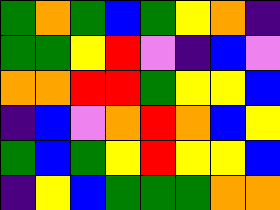[["green", "orange", "green", "blue", "green", "yellow", "orange", "indigo"], ["green", "green", "yellow", "red", "violet", "indigo", "blue", "violet"], ["orange", "orange", "red", "red", "green", "yellow", "yellow", "blue"], ["indigo", "blue", "violet", "orange", "red", "orange", "blue", "yellow"], ["green", "blue", "green", "yellow", "red", "yellow", "yellow", "blue"], ["indigo", "yellow", "blue", "green", "green", "green", "orange", "orange"]]